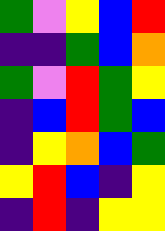[["green", "violet", "yellow", "blue", "red"], ["indigo", "indigo", "green", "blue", "orange"], ["green", "violet", "red", "green", "yellow"], ["indigo", "blue", "red", "green", "blue"], ["indigo", "yellow", "orange", "blue", "green"], ["yellow", "red", "blue", "indigo", "yellow"], ["indigo", "red", "indigo", "yellow", "yellow"]]